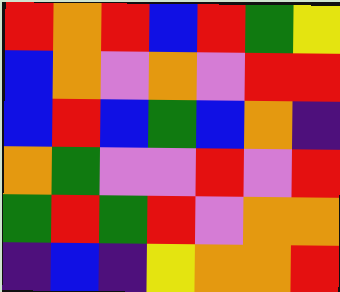[["red", "orange", "red", "blue", "red", "green", "yellow"], ["blue", "orange", "violet", "orange", "violet", "red", "red"], ["blue", "red", "blue", "green", "blue", "orange", "indigo"], ["orange", "green", "violet", "violet", "red", "violet", "red"], ["green", "red", "green", "red", "violet", "orange", "orange"], ["indigo", "blue", "indigo", "yellow", "orange", "orange", "red"]]